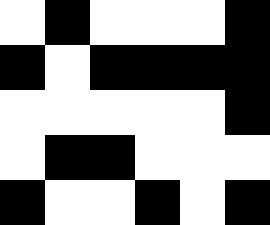[["white", "black", "white", "white", "white", "black"], ["black", "white", "black", "black", "black", "black"], ["white", "white", "white", "white", "white", "black"], ["white", "black", "black", "white", "white", "white"], ["black", "white", "white", "black", "white", "black"]]